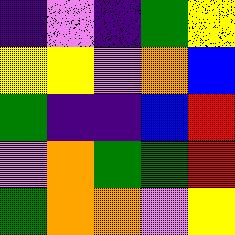[["indigo", "violet", "indigo", "green", "yellow"], ["yellow", "yellow", "violet", "orange", "blue"], ["green", "indigo", "indigo", "blue", "red"], ["violet", "orange", "green", "green", "red"], ["green", "orange", "orange", "violet", "yellow"]]